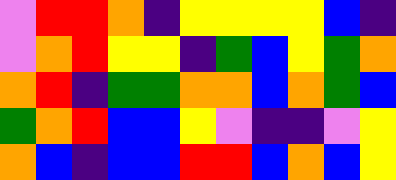[["violet", "red", "red", "orange", "indigo", "yellow", "yellow", "yellow", "yellow", "blue", "indigo"], ["violet", "orange", "red", "yellow", "yellow", "indigo", "green", "blue", "yellow", "green", "orange"], ["orange", "red", "indigo", "green", "green", "orange", "orange", "blue", "orange", "green", "blue"], ["green", "orange", "red", "blue", "blue", "yellow", "violet", "indigo", "indigo", "violet", "yellow"], ["orange", "blue", "indigo", "blue", "blue", "red", "red", "blue", "orange", "blue", "yellow"]]